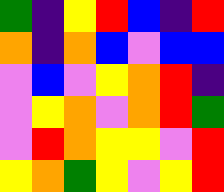[["green", "indigo", "yellow", "red", "blue", "indigo", "red"], ["orange", "indigo", "orange", "blue", "violet", "blue", "blue"], ["violet", "blue", "violet", "yellow", "orange", "red", "indigo"], ["violet", "yellow", "orange", "violet", "orange", "red", "green"], ["violet", "red", "orange", "yellow", "yellow", "violet", "red"], ["yellow", "orange", "green", "yellow", "violet", "yellow", "red"]]